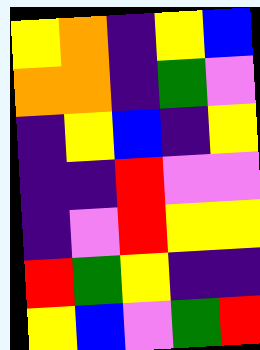[["yellow", "orange", "indigo", "yellow", "blue"], ["orange", "orange", "indigo", "green", "violet"], ["indigo", "yellow", "blue", "indigo", "yellow"], ["indigo", "indigo", "red", "violet", "violet"], ["indigo", "violet", "red", "yellow", "yellow"], ["red", "green", "yellow", "indigo", "indigo"], ["yellow", "blue", "violet", "green", "red"]]